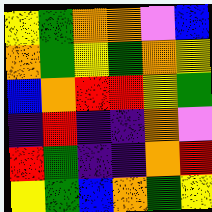[["yellow", "green", "orange", "orange", "violet", "blue"], ["orange", "green", "yellow", "green", "orange", "yellow"], ["blue", "orange", "red", "red", "yellow", "green"], ["indigo", "red", "indigo", "indigo", "orange", "violet"], ["red", "green", "indigo", "indigo", "orange", "red"], ["yellow", "green", "blue", "orange", "green", "yellow"]]